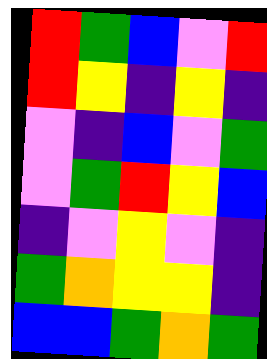[["red", "green", "blue", "violet", "red"], ["red", "yellow", "indigo", "yellow", "indigo"], ["violet", "indigo", "blue", "violet", "green"], ["violet", "green", "red", "yellow", "blue"], ["indigo", "violet", "yellow", "violet", "indigo"], ["green", "orange", "yellow", "yellow", "indigo"], ["blue", "blue", "green", "orange", "green"]]